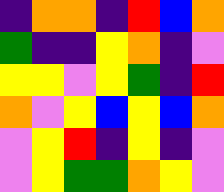[["indigo", "orange", "orange", "indigo", "red", "blue", "orange"], ["green", "indigo", "indigo", "yellow", "orange", "indigo", "violet"], ["yellow", "yellow", "violet", "yellow", "green", "indigo", "red"], ["orange", "violet", "yellow", "blue", "yellow", "blue", "orange"], ["violet", "yellow", "red", "indigo", "yellow", "indigo", "violet"], ["violet", "yellow", "green", "green", "orange", "yellow", "violet"]]